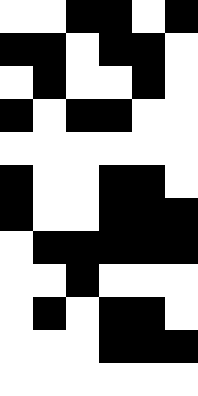[["white", "white", "black", "black", "white", "black"], ["black", "black", "white", "black", "black", "white"], ["white", "black", "white", "white", "black", "white"], ["black", "white", "black", "black", "white", "white"], ["white", "white", "white", "white", "white", "white"], ["black", "white", "white", "black", "black", "white"], ["black", "white", "white", "black", "black", "black"], ["white", "black", "black", "black", "black", "black"], ["white", "white", "black", "white", "white", "white"], ["white", "black", "white", "black", "black", "white"], ["white", "white", "white", "black", "black", "black"], ["white", "white", "white", "white", "white", "white"]]